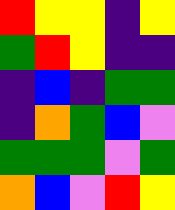[["red", "yellow", "yellow", "indigo", "yellow"], ["green", "red", "yellow", "indigo", "indigo"], ["indigo", "blue", "indigo", "green", "green"], ["indigo", "orange", "green", "blue", "violet"], ["green", "green", "green", "violet", "green"], ["orange", "blue", "violet", "red", "yellow"]]